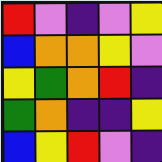[["red", "violet", "indigo", "violet", "yellow"], ["blue", "orange", "orange", "yellow", "violet"], ["yellow", "green", "orange", "red", "indigo"], ["green", "orange", "indigo", "indigo", "yellow"], ["blue", "yellow", "red", "violet", "indigo"]]